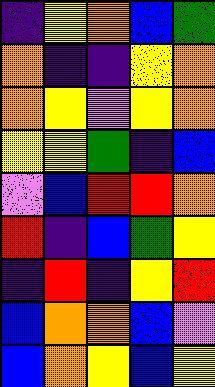[["indigo", "yellow", "orange", "blue", "green"], ["orange", "indigo", "indigo", "yellow", "orange"], ["orange", "yellow", "violet", "yellow", "orange"], ["yellow", "yellow", "green", "indigo", "blue"], ["violet", "blue", "red", "red", "orange"], ["red", "indigo", "blue", "green", "yellow"], ["indigo", "red", "indigo", "yellow", "red"], ["blue", "orange", "orange", "blue", "violet"], ["blue", "orange", "yellow", "blue", "yellow"]]